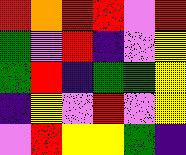[["red", "orange", "red", "red", "violet", "red"], ["green", "violet", "red", "indigo", "violet", "yellow"], ["green", "red", "indigo", "green", "green", "yellow"], ["indigo", "yellow", "violet", "red", "violet", "yellow"], ["violet", "red", "yellow", "yellow", "green", "indigo"]]